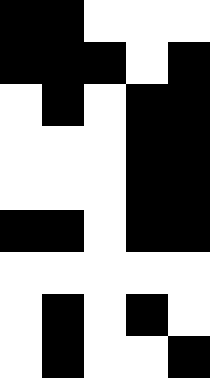[["black", "black", "white", "white", "white"], ["black", "black", "black", "white", "black"], ["white", "black", "white", "black", "black"], ["white", "white", "white", "black", "black"], ["white", "white", "white", "black", "black"], ["black", "black", "white", "black", "black"], ["white", "white", "white", "white", "white"], ["white", "black", "white", "black", "white"], ["white", "black", "white", "white", "black"]]